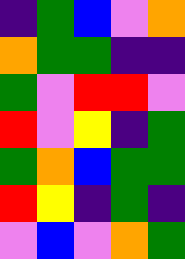[["indigo", "green", "blue", "violet", "orange"], ["orange", "green", "green", "indigo", "indigo"], ["green", "violet", "red", "red", "violet"], ["red", "violet", "yellow", "indigo", "green"], ["green", "orange", "blue", "green", "green"], ["red", "yellow", "indigo", "green", "indigo"], ["violet", "blue", "violet", "orange", "green"]]